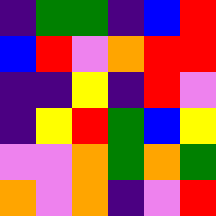[["indigo", "green", "green", "indigo", "blue", "red"], ["blue", "red", "violet", "orange", "red", "red"], ["indigo", "indigo", "yellow", "indigo", "red", "violet"], ["indigo", "yellow", "red", "green", "blue", "yellow"], ["violet", "violet", "orange", "green", "orange", "green"], ["orange", "violet", "orange", "indigo", "violet", "red"]]